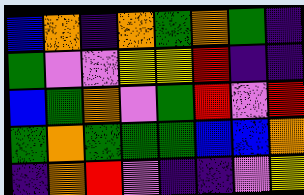[["blue", "orange", "indigo", "orange", "green", "orange", "green", "indigo"], ["green", "violet", "violet", "yellow", "yellow", "red", "indigo", "indigo"], ["blue", "green", "orange", "violet", "green", "red", "violet", "red"], ["green", "orange", "green", "green", "green", "blue", "blue", "orange"], ["indigo", "orange", "red", "violet", "indigo", "indigo", "violet", "yellow"]]